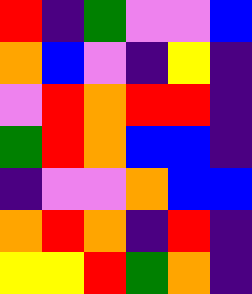[["red", "indigo", "green", "violet", "violet", "blue"], ["orange", "blue", "violet", "indigo", "yellow", "indigo"], ["violet", "red", "orange", "red", "red", "indigo"], ["green", "red", "orange", "blue", "blue", "indigo"], ["indigo", "violet", "violet", "orange", "blue", "blue"], ["orange", "red", "orange", "indigo", "red", "indigo"], ["yellow", "yellow", "red", "green", "orange", "indigo"]]